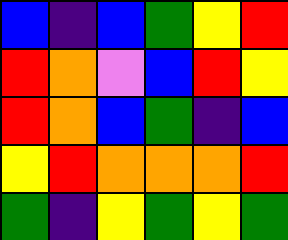[["blue", "indigo", "blue", "green", "yellow", "red"], ["red", "orange", "violet", "blue", "red", "yellow"], ["red", "orange", "blue", "green", "indigo", "blue"], ["yellow", "red", "orange", "orange", "orange", "red"], ["green", "indigo", "yellow", "green", "yellow", "green"]]